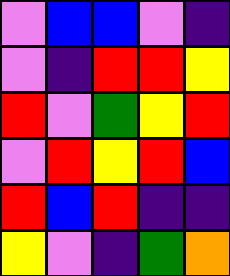[["violet", "blue", "blue", "violet", "indigo"], ["violet", "indigo", "red", "red", "yellow"], ["red", "violet", "green", "yellow", "red"], ["violet", "red", "yellow", "red", "blue"], ["red", "blue", "red", "indigo", "indigo"], ["yellow", "violet", "indigo", "green", "orange"]]